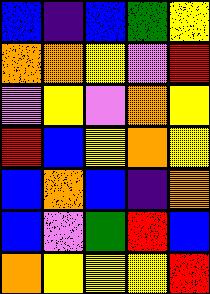[["blue", "indigo", "blue", "green", "yellow"], ["orange", "orange", "yellow", "violet", "red"], ["violet", "yellow", "violet", "orange", "yellow"], ["red", "blue", "yellow", "orange", "yellow"], ["blue", "orange", "blue", "indigo", "orange"], ["blue", "violet", "green", "red", "blue"], ["orange", "yellow", "yellow", "yellow", "red"]]